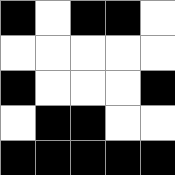[["black", "white", "black", "black", "white"], ["white", "white", "white", "white", "white"], ["black", "white", "white", "white", "black"], ["white", "black", "black", "white", "white"], ["black", "black", "black", "black", "black"]]